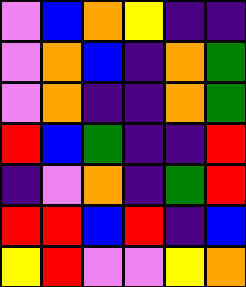[["violet", "blue", "orange", "yellow", "indigo", "indigo"], ["violet", "orange", "blue", "indigo", "orange", "green"], ["violet", "orange", "indigo", "indigo", "orange", "green"], ["red", "blue", "green", "indigo", "indigo", "red"], ["indigo", "violet", "orange", "indigo", "green", "red"], ["red", "red", "blue", "red", "indigo", "blue"], ["yellow", "red", "violet", "violet", "yellow", "orange"]]